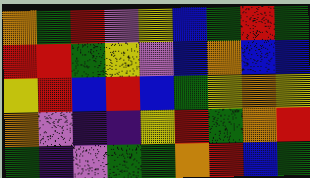[["orange", "green", "red", "violet", "yellow", "blue", "green", "red", "green"], ["red", "red", "green", "yellow", "violet", "blue", "orange", "blue", "blue"], ["yellow", "red", "blue", "red", "blue", "green", "yellow", "orange", "yellow"], ["orange", "violet", "indigo", "indigo", "yellow", "red", "green", "orange", "red"], ["green", "indigo", "violet", "green", "green", "orange", "red", "blue", "green"]]